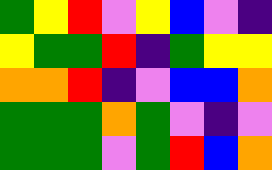[["green", "yellow", "red", "violet", "yellow", "blue", "violet", "indigo"], ["yellow", "green", "green", "red", "indigo", "green", "yellow", "yellow"], ["orange", "orange", "red", "indigo", "violet", "blue", "blue", "orange"], ["green", "green", "green", "orange", "green", "violet", "indigo", "violet"], ["green", "green", "green", "violet", "green", "red", "blue", "orange"]]